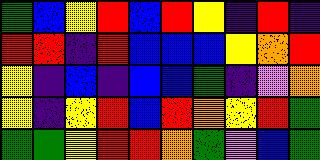[["green", "blue", "yellow", "red", "blue", "red", "yellow", "indigo", "red", "indigo"], ["red", "red", "indigo", "red", "blue", "blue", "blue", "yellow", "orange", "red"], ["yellow", "indigo", "blue", "indigo", "blue", "blue", "green", "indigo", "violet", "orange"], ["yellow", "indigo", "yellow", "red", "blue", "red", "orange", "yellow", "red", "green"], ["green", "green", "yellow", "red", "red", "orange", "green", "violet", "blue", "green"]]